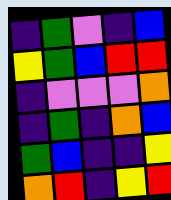[["indigo", "green", "violet", "indigo", "blue"], ["yellow", "green", "blue", "red", "red"], ["indigo", "violet", "violet", "violet", "orange"], ["indigo", "green", "indigo", "orange", "blue"], ["green", "blue", "indigo", "indigo", "yellow"], ["orange", "red", "indigo", "yellow", "red"]]